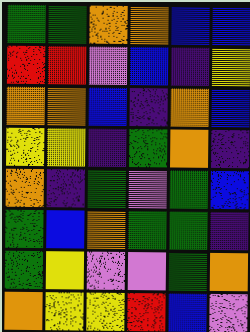[["green", "green", "orange", "orange", "blue", "blue"], ["red", "red", "violet", "blue", "indigo", "yellow"], ["orange", "orange", "blue", "indigo", "orange", "blue"], ["yellow", "yellow", "indigo", "green", "orange", "indigo"], ["orange", "indigo", "green", "violet", "green", "blue"], ["green", "blue", "orange", "green", "green", "indigo"], ["green", "yellow", "violet", "violet", "green", "orange"], ["orange", "yellow", "yellow", "red", "blue", "violet"]]